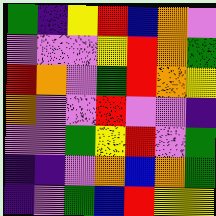[["green", "indigo", "yellow", "red", "blue", "orange", "violet"], ["violet", "violet", "violet", "yellow", "red", "orange", "green"], ["red", "orange", "violet", "green", "red", "orange", "yellow"], ["orange", "violet", "violet", "red", "violet", "violet", "indigo"], ["violet", "violet", "green", "yellow", "red", "violet", "green"], ["indigo", "indigo", "violet", "orange", "blue", "orange", "green"], ["indigo", "violet", "green", "blue", "red", "yellow", "yellow"]]